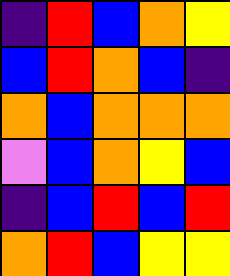[["indigo", "red", "blue", "orange", "yellow"], ["blue", "red", "orange", "blue", "indigo"], ["orange", "blue", "orange", "orange", "orange"], ["violet", "blue", "orange", "yellow", "blue"], ["indigo", "blue", "red", "blue", "red"], ["orange", "red", "blue", "yellow", "yellow"]]